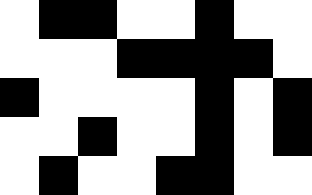[["white", "black", "black", "white", "white", "black", "white", "white"], ["white", "white", "white", "black", "black", "black", "black", "white"], ["black", "white", "white", "white", "white", "black", "white", "black"], ["white", "white", "black", "white", "white", "black", "white", "black"], ["white", "black", "white", "white", "black", "black", "white", "white"]]